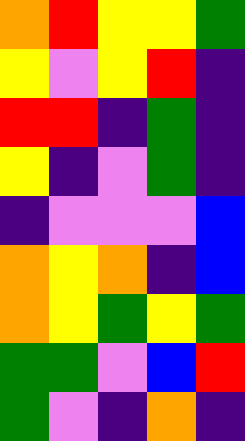[["orange", "red", "yellow", "yellow", "green"], ["yellow", "violet", "yellow", "red", "indigo"], ["red", "red", "indigo", "green", "indigo"], ["yellow", "indigo", "violet", "green", "indigo"], ["indigo", "violet", "violet", "violet", "blue"], ["orange", "yellow", "orange", "indigo", "blue"], ["orange", "yellow", "green", "yellow", "green"], ["green", "green", "violet", "blue", "red"], ["green", "violet", "indigo", "orange", "indigo"]]